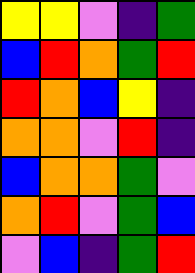[["yellow", "yellow", "violet", "indigo", "green"], ["blue", "red", "orange", "green", "red"], ["red", "orange", "blue", "yellow", "indigo"], ["orange", "orange", "violet", "red", "indigo"], ["blue", "orange", "orange", "green", "violet"], ["orange", "red", "violet", "green", "blue"], ["violet", "blue", "indigo", "green", "red"]]